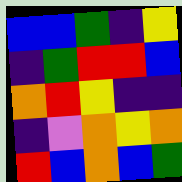[["blue", "blue", "green", "indigo", "yellow"], ["indigo", "green", "red", "red", "blue"], ["orange", "red", "yellow", "indigo", "indigo"], ["indigo", "violet", "orange", "yellow", "orange"], ["red", "blue", "orange", "blue", "green"]]